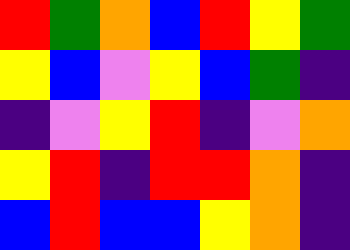[["red", "green", "orange", "blue", "red", "yellow", "green"], ["yellow", "blue", "violet", "yellow", "blue", "green", "indigo"], ["indigo", "violet", "yellow", "red", "indigo", "violet", "orange"], ["yellow", "red", "indigo", "red", "red", "orange", "indigo"], ["blue", "red", "blue", "blue", "yellow", "orange", "indigo"]]